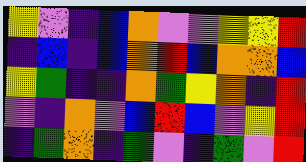[["yellow", "violet", "indigo", "blue", "orange", "violet", "violet", "yellow", "yellow", "red"], ["indigo", "blue", "indigo", "blue", "orange", "red", "blue", "orange", "orange", "blue"], ["yellow", "green", "indigo", "indigo", "orange", "green", "yellow", "orange", "indigo", "red"], ["violet", "indigo", "orange", "violet", "blue", "red", "blue", "violet", "yellow", "red"], ["indigo", "green", "orange", "indigo", "green", "violet", "indigo", "green", "violet", "red"]]